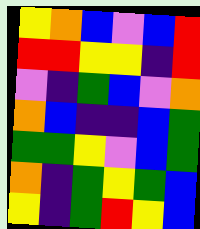[["yellow", "orange", "blue", "violet", "blue", "red"], ["red", "red", "yellow", "yellow", "indigo", "red"], ["violet", "indigo", "green", "blue", "violet", "orange"], ["orange", "blue", "indigo", "indigo", "blue", "green"], ["green", "green", "yellow", "violet", "blue", "green"], ["orange", "indigo", "green", "yellow", "green", "blue"], ["yellow", "indigo", "green", "red", "yellow", "blue"]]